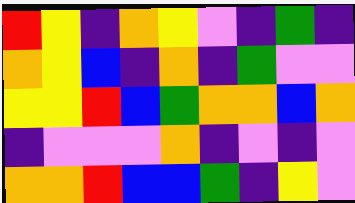[["red", "yellow", "indigo", "orange", "yellow", "violet", "indigo", "green", "indigo"], ["orange", "yellow", "blue", "indigo", "orange", "indigo", "green", "violet", "violet"], ["yellow", "yellow", "red", "blue", "green", "orange", "orange", "blue", "orange"], ["indigo", "violet", "violet", "violet", "orange", "indigo", "violet", "indigo", "violet"], ["orange", "orange", "red", "blue", "blue", "green", "indigo", "yellow", "violet"]]